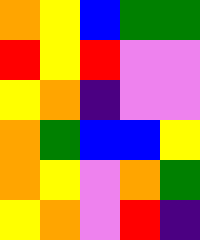[["orange", "yellow", "blue", "green", "green"], ["red", "yellow", "red", "violet", "violet"], ["yellow", "orange", "indigo", "violet", "violet"], ["orange", "green", "blue", "blue", "yellow"], ["orange", "yellow", "violet", "orange", "green"], ["yellow", "orange", "violet", "red", "indigo"]]